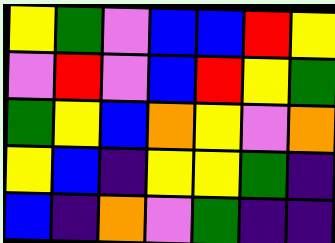[["yellow", "green", "violet", "blue", "blue", "red", "yellow"], ["violet", "red", "violet", "blue", "red", "yellow", "green"], ["green", "yellow", "blue", "orange", "yellow", "violet", "orange"], ["yellow", "blue", "indigo", "yellow", "yellow", "green", "indigo"], ["blue", "indigo", "orange", "violet", "green", "indigo", "indigo"]]